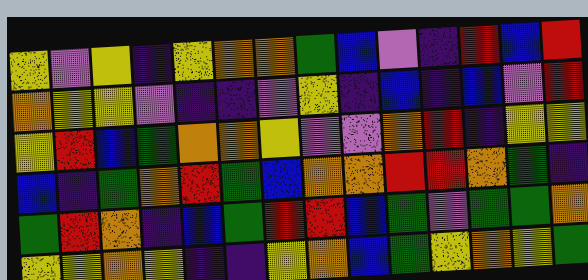[["yellow", "violet", "yellow", "indigo", "yellow", "orange", "orange", "green", "blue", "violet", "indigo", "red", "blue", "red"], ["orange", "yellow", "yellow", "violet", "indigo", "indigo", "violet", "yellow", "indigo", "blue", "indigo", "blue", "violet", "red"], ["yellow", "red", "blue", "green", "orange", "orange", "yellow", "violet", "violet", "orange", "red", "indigo", "yellow", "yellow"], ["blue", "indigo", "green", "orange", "red", "green", "blue", "orange", "orange", "red", "red", "orange", "green", "indigo"], ["green", "red", "orange", "indigo", "blue", "green", "red", "red", "blue", "green", "violet", "green", "green", "orange"], ["yellow", "yellow", "orange", "yellow", "indigo", "indigo", "yellow", "orange", "blue", "green", "yellow", "orange", "yellow", "green"]]